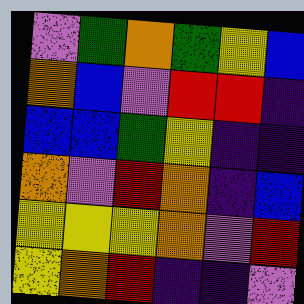[["violet", "green", "orange", "green", "yellow", "blue"], ["orange", "blue", "violet", "red", "red", "indigo"], ["blue", "blue", "green", "yellow", "indigo", "indigo"], ["orange", "violet", "red", "orange", "indigo", "blue"], ["yellow", "yellow", "yellow", "orange", "violet", "red"], ["yellow", "orange", "red", "indigo", "indigo", "violet"]]